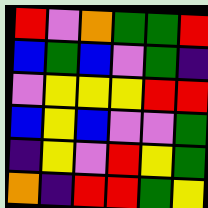[["red", "violet", "orange", "green", "green", "red"], ["blue", "green", "blue", "violet", "green", "indigo"], ["violet", "yellow", "yellow", "yellow", "red", "red"], ["blue", "yellow", "blue", "violet", "violet", "green"], ["indigo", "yellow", "violet", "red", "yellow", "green"], ["orange", "indigo", "red", "red", "green", "yellow"]]